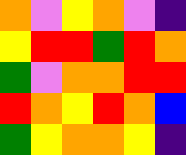[["orange", "violet", "yellow", "orange", "violet", "indigo"], ["yellow", "red", "red", "green", "red", "orange"], ["green", "violet", "orange", "orange", "red", "red"], ["red", "orange", "yellow", "red", "orange", "blue"], ["green", "yellow", "orange", "orange", "yellow", "indigo"]]